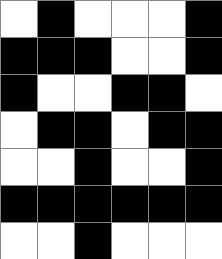[["white", "black", "white", "white", "white", "black"], ["black", "black", "black", "white", "white", "black"], ["black", "white", "white", "black", "black", "white"], ["white", "black", "black", "white", "black", "black"], ["white", "white", "black", "white", "white", "black"], ["black", "black", "black", "black", "black", "black"], ["white", "white", "black", "white", "white", "white"]]